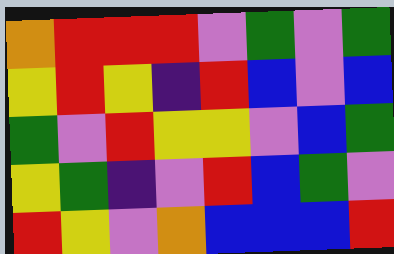[["orange", "red", "red", "red", "violet", "green", "violet", "green"], ["yellow", "red", "yellow", "indigo", "red", "blue", "violet", "blue"], ["green", "violet", "red", "yellow", "yellow", "violet", "blue", "green"], ["yellow", "green", "indigo", "violet", "red", "blue", "green", "violet"], ["red", "yellow", "violet", "orange", "blue", "blue", "blue", "red"]]